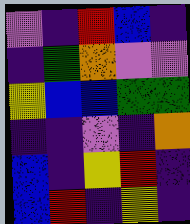[["violet", "indigo", "red", "blue", "indigo"], ["indigo", "green", "orange", "violet", "violet"], ["yellow", "blue", "blue", "green", "green"], ["indigo", "indigo", "violet", "indigo", "orange"], ["blue", "indigo", "yellow", "red", "indigo"], ["blue", "red", "indigo", "yellow", "indigo"]]